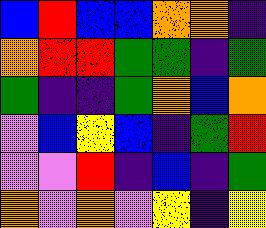[["blue", "red", "blue", "blue", "orange", "orange", "indigo"], ["orange", "red", "red", "green", "green", "indigo", "green"], ["green", "indigo", "indigo", "green", "orange", "blue", "orange"], ["violet", "blue", "yellow", "blue", "indigo", "green", "red"], ["violet", "violet", "red", "indigo", "blue", "indigo", "green"], ["orange", "violet", "orange", "violet", "yellow", "indigo", "yellow"]]